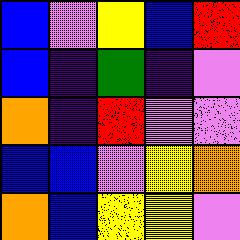[["blue", "violet", "yellow", "blue", "red"], ["blue", "indigo", "green", "indigo", "violet"], ["orange", "indigo", "red", "violet", "violet"], ["blue", "blue", "violet", "yellow", "orange"], ["orange", "blue", "yellow", "yellow", "violet"]]